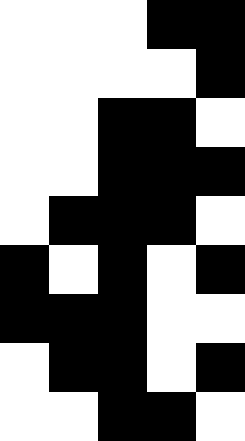[["white", "white", "white", "black", "black"], ["white", "white", "white", "white", "black"], ["white", "white", "black", "black", "white"], ["white", "white", "black", "black", "black"], ["white", "black", "black", "black", "white"], ["black", "white", "black", "white", "black"], ["black", "black", "black", "white", "white"], ["white", "black", "black", "white", "black"], ["white", "white", "black", "black", "white"]]